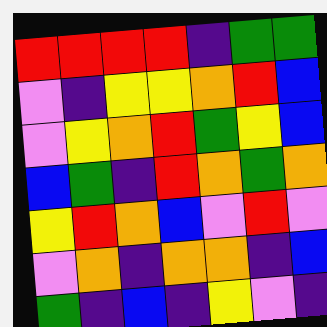[["red", "red", "red", "red", "indigo", "green", "green"], ["violet", "indigo", "yellow", "yellow", "orange", "red", "blue"], ["violet", "yellow", "orange", "red", "green", "yellow", "blue"], ["blue", "green", "indigo", "red", "orange", "green", "orange"], ["yellow", "red", "orange", "blue", "violet", "red", "violet"], ["violet", "orange", "indigo", "orange", "orange", "indigo", "blue"], ["green", "indigo", "blue", "indigo", "yellow", "violet", "indigo"]]